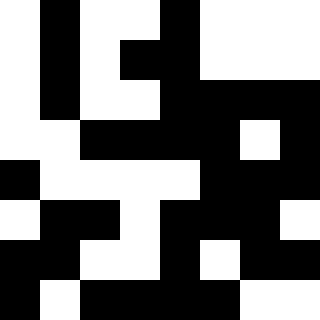[["white", "black", "white", "white", "black", "white", "white", "white"], ["white", "black", "white", "black", "black", "white", "white", "white"], ["white", "black", "white", "white", "black", "black", "black", "black"], ["white", "white", "black", "black", "black", "black", "white", "black"], ["black", "white", "white", "white", "white", "black", "black", "black"], ["white", "black", "black", "white", "black", "black", "black", "white"], ["black", "black", "white", "white", "black", "white", "black", "black"], ["black", "white", "black", "black", "black", "black", "white", "white"]]